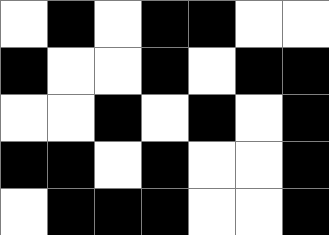[["white", "black", "white", "black", "black", "white", "white"], ["black", "white", "white", "black", "white", "black", "black"], ["white", "white", "black", "white", "black", "white", "black"], ["black", "black", "white", "black", "white", "white", "black"], ["white", "black", "black", "black", "white", "white", "black"]]